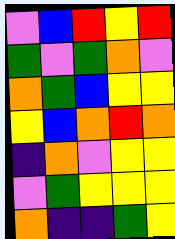[["violet", "blue", "red", "yellow", "red"], ["green", "violet", "green", "orange", "violet"], ["orange", "green", "blue", "yellow", "yellow"], ["yellow", "blue", "orange", "red", "orange"], ["indigo", "orange", "violet", "yellow", "yellow"], ["violet", "green", "yellow", "yellow", "yellow"], ["orange", "indigo", "indigo", "green", "yellow"]]